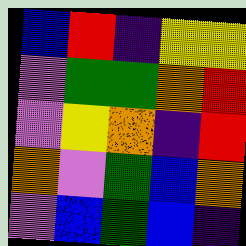[["blue", "red", "indigo", "yellow", "yellow"], ["violet", "green", "green", "orange", "red"], ["violet", "yellow", "orange", "indigo", "red"], ["orange", "violet", "green", "blue", "orange"], ["violet", "blue", "green", "blue", "indigo"]]